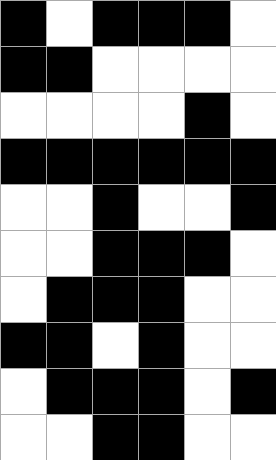[["black", "white", "black", "black", "black", "white"], ["black", "black", "white", "white", "white", "white"], ["white", "white", "white", "white", "black", "white"], ["black", "black", "black", "black", "black", "black"], ["white", "white", "black", "white", "white", "black"], ["white", "white", "black", "black", "black", "white"], ["white", "black", "black", "black", "white", "white"], ["black", "black", "white", "black", "white", "white"], ["white", "black", "black", "black", "white", "black"], ["white", "white", "black", "black", "white", "white"]]